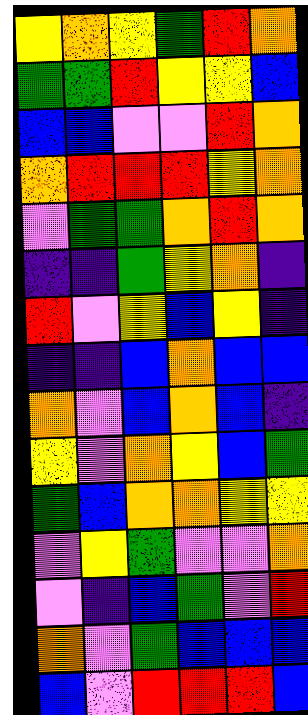[["yellow", "orange", "yellow", "green", "red", "orange"], ["green", "green", "red", "yellow", "yellow", "blue"], ["blue", "blue", "violet", "violet", "red", "orange"], ["orange", "red", "red", "red", "yellow", "orange"], ["violet", "green", "green", "orange", "red", "orange"], ["indigo", "indigo", "green", "yellow", "orange", "indigo"], ["red", "violet", "yellow", "blue", "yellow", "indigo"], ["indigo", "indigo", "blue", "orange", "blue", "blue"], ["orange", "violet", "blue", "orange", "blue", "indigo"], ["yellow", "violet", "orange", "yellow", "blue", "green"], ["green", "blue", "orange", "orange", "yellow", "yellow"], ["violet", "yellow", "green", "violet", "violet", "orange"], ["violet", "indigo", "blue", "green", "violet", "red"], ["orange", "violet", "green", "blue", "blue", "blue"], ["blue", "violet", "red", "red", "red", "blue"]]